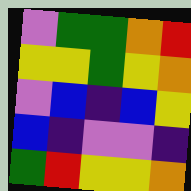[["violet", "green", "green", "orange", "red"], ["yellow", "yellow", "green", "yellow", "orange"], ["violet", "blue", "indigo", "blue", "yellow"], ["blue", "indigo", "violet", "violet", "indigo"], ["green", "red", "yellow", "yellow", "orange"]]